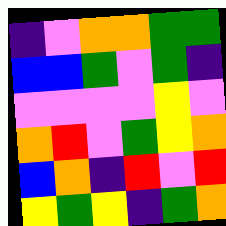[["indigo", "violet", "orange", "orange", "green", "green"], ["blue", "blue", "green", "violet", "green", "indigo"], ["violet", "violet", "violet", "violet", "yellow", "violet"], ["orange", "red", "violet", "green", "yellow", "orange"], ["blue", "orange", "indigo", "red", "violet", "red"], ["yellow", "green", "yellow", "indigo", "green", "orange"]]